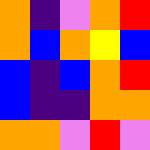[["orange", "indigo", "violet", "orange", "red"], ["orange", "blue", "orange", "yellow", "blue"], ["blue", "indigo", "blue", "orange", "red"], ["blue", "indigo", "indigo", "orange", "orange"], ["orange", "orange", "violet", "red", "violet"]]